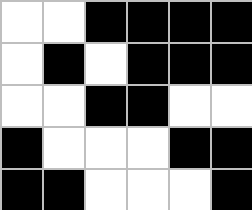[["white", "white", "black", "black", "black", "black"], ["white", "black", "white", "black", "black", "black"], ["white", "white", "black", "black", "white", "white"], ["black", "white", "white", "white", "black", "black"], ["black", "black", "white", "white", "white", "black"]]